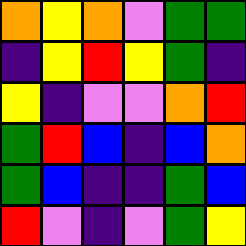[["orange", "yellow", "orange", "violet", "green", "green"], ["indigo", "yellow", "red", "yellow", "green", "indigo"], ["yellow", "indigo", "violet", "violet", "orange", "red"], ["green", "red", "blue", "indigo", "blue", "orange"], ["green", "blue", "indigo", "indigo", "green", "blue"], ["red", "violet", "indigo", "violet", "green", "yellow"]]